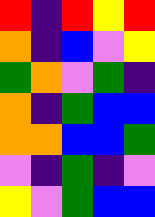[["red", "indigo", "red", "yellow", "red"], ["orange", "indigo", "blue", "violet", "yellow"], ["green", "orange", "violet", "green", "indigo"], ["orange", "indigo", "green", "blue", "blue"], ["orange", "orange", "blue", "blue", "green"], ["violet", "indigo", "green", "indigo", "violet"], ["yellow", "violet", "green", "blue", "blue"]]